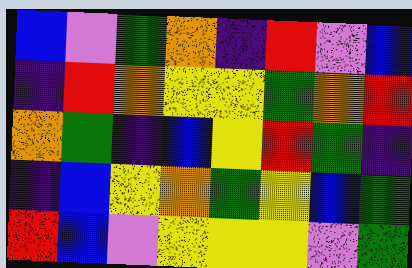[["blue", "violet", "green", "orange", "indigo", "red", "violet", "blue"], ["indigo", "red", "orange", "yellow", "yellow", "green", "orange", "red"], ["orange", "green", "indigo", "blue", "yellow", "red", "green", "indigo"], ["indigo", "blue", "yellow", "orange", "green", "yellow", "blue", "green"], ["red", "blue", "violet", "yellow", "yellow", "yellow", "violet", "green"]]